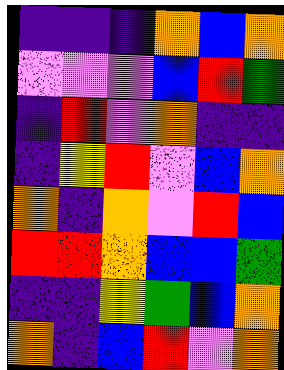[["indigo", "indigo", "indigo", "orange", "blue", "orange"], ["violet", "violet", "violet", "blue", "red", "green"], ["indigo", "red", "violet", "orange", "indigo", "indigo"], ["indigo", "yellow", "red", "violet", "blue", "orange"], ["orange", "indigo", "orange", "violet", "red", "blue"], ["red", "red", "orange", "blue", "blue", "green"], ["indigo", "indigo", "yellow", "green", "blue", "orange"], ["orange", "indigo", "blue", "red", "violet", "orange"]]